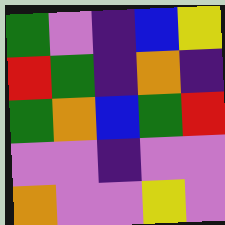[["green", "violet", "indigo", "blue", "yellow"], ["red", "green", "indigo", "orange", "indigo"], ["green", "orange", "blue", "green", "red"], ["violet", "violet", "indigo", "violet", "violet"], ["orange", "violet", "violet", "yellow", "violet"]]